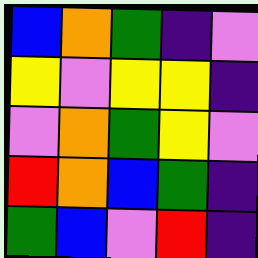[["blue", "orange", "green", "indigo", "violet"], ["yellow", "violet", "yellow", "yellow", "indigo"], ["violet", "orange", "green", "yellow", "violet"], ["red", "orange", "blue", "green", "indigo"], ["green", "blue", "violet", "red", "indigo"]]